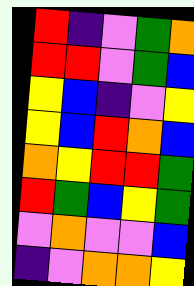[["red", "indigo", "violet", "green", "orange"], ["red", "red", "violet", "green", "blue"], ["yellow", "blue", "indigo", "violet", "yellow"], ["yellow", "blue", "red", "orange", "blue"], ["orange", "yellow", "red", "red", "green"], ["red", "green", "blue", "yellow", "green"], ["violet", "orange", "violet", "violet", "blue"], ["indigo", "violet", "orange", "orange", "yellow"]]